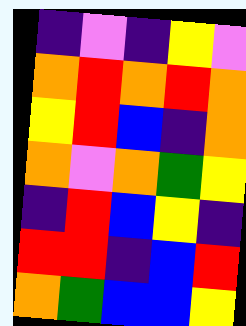[["indigo", "violet", "indigo", "yellow", "violet"], ["orange", "red", "orange", "red", "orange"], ["yellow", "red", "blue", "indigo", "orange"], ["orange", "violet", "orange", "green", "yellow"], ["indigo", "red", "blue", "yellow", "indigo"], ["red", "red", "indigo", "blue", "red"], ["orange", "green", "blue", "blue", "yellow"]]